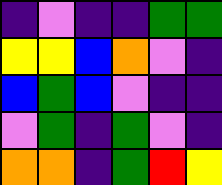[["indigo", "violet", "indigo", "indigo", "green", "green"], ["yellow", "yellow", "blue", "orange", "violet", "indigo"], ["blue", "green", "blue", "violet", "indigo", "indigo"], ["violet", "green", "indigo", "green", "violet", "indigo"], ["orange", "orange", "indigo", "green", "red", "yellow"]]